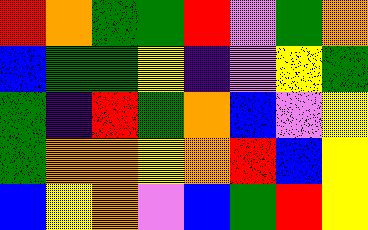[["red", "orange", "green", "green", "red", "violet", "green", "orange"], ["blue", "green", "green", "yellow", "indigo", "violet", "yellow", "green"], ["green", "indigo", "red", "green", "orange", "blue", "violet", "yellow"], ["green", "orange", "orange", "yellow", "orange", "red", "blue", "yellow"], ["blue", "yellow", "orange", "violet", "blue", "green", "red", "yellow"]]